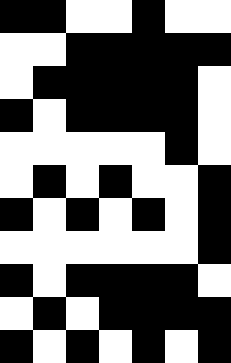[["black", "black", "white", "white", "black", "white", "white"], ["white", "white", "black", "black", "black", "black", "black"], ["white", "black", "black", "black", "black", "black", "white"], ["black", "white", "black", "black", "black", "black", "white"], ["white", "white", "white", "white", "white", "black", "white"], ["white", "black", "white", "black", "white", "white", "black"], ["black", "white", "black", "white", "black", "white", "black"], ["white", "white", "white", "white", "white", "white", "black"], ["black", "white", "black", "black", "black", "black", "white"], ["white", "black", "white", "black", "black", "black", "black"], ["black", "white", "black", "white", "black", "white", "black"]]